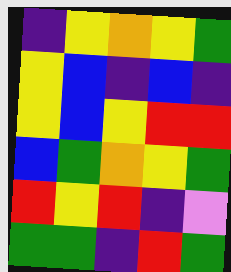[["indigo", "yellow", "orange", "yellow", "green"], ["yellow", "blue", "indigo", "blue", "indigo"], ["yellow", "blue", "yellow", "red", "red"], ["blue", "green", "orange", "yellow", "green"], ["red", "yellow", "red", "indigo", "violet"], ["green", "green", "indigo", "red", "green"]]